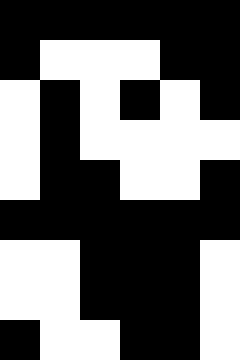[["black", "black", "black", "black", "black", "black"], ["black", "white", "white", "white", "black", "black"], ["white", "black", "white", "black", "white", "black"], ["white", "black", "white", "white", "white", "white"], ["white", "black", "black", "white", "white", "black"], ["black", "black", "black", "black", "black", "black"], ["white", "white", "black", "black", "black", "white"], ["white", "white", "black", "black", "black", "white"], ["black", "white", "white", "black", "black", "white"]]